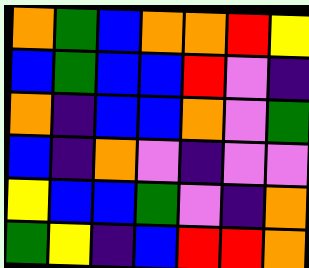[["orange", "green", "blue", "orange", "orange", "red", "yellow"], ["blue", "green", "blue", "blue", "red", "violet", "indigo"], ["orange", "indigo", "blue", "blue", "orange", "violet", "green"], ["blue", "indigo", "orange", "violet", "indigo", "violet", "violet"], ["yellow", "blue", "blue", "green", "violet", "indigo", "orange"], ["green", "yellow", "indigo", "blue", "red", "red", "orange"]]